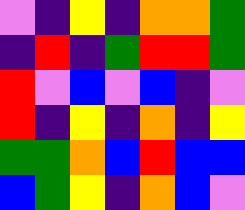[["violet", "indigo", "yellow", "indigo", "orange", "orange", "green"], ["indigo", "red", "indigo", "green", "red", "red", "green"], ["red", "violet", "blue", "violet", "blue", "indigo", "violet"], ["red", "indigo", "yellow", "indigo", "orange", "indigo", "yellow"], ["green", "green", "orange", "blue", "red", "blue", "blue"], ["blue", "green", "yellow", "indigo", "orange", "blue", "violet"]]